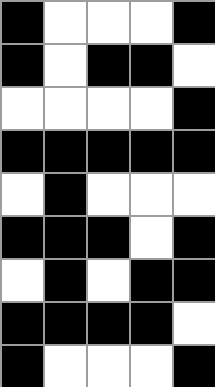[["black", "white", "white", "white", "black"], ["black", "white", "black", "black", "white"], ["white", "white", "white", "white", "black"], ["black", "black", "black", "black", "black"], ["white", "black", "white", "white", "white"], ["black", "black", "black", "white", "black"], ["white", "black", "white", "black", "black"], ["black", "black", "black", "black", "white"], ["black", "white", "white", "white", "black"]]